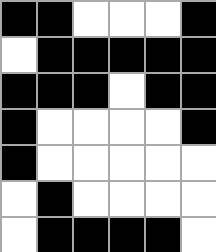[["black", "black", "white", "white", "white", "black"], ["white", "black", "black", "black", "black", "black"], ["black", "black", "black", "white", "black", "black"], ["black", "white", "white", "white", "white", "black"], ["black", "white", "white", "white", "white", "white"], ["white", "black", "white", "white", "white", "white"], ["white", "black", "black", "black", "black", "white"]]